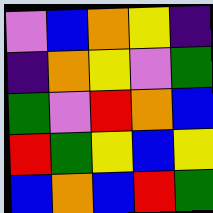[["violet", "blue", "orange", "yellow", "indigo"], ["indigo", "orange", "yellow", "violet", "green"], ["green", "violet", "red", "orange", "blue"], ["red", "green", "yellow", "blue", "yellow"], ["blue", "orange", "blue", "red", "green"]]